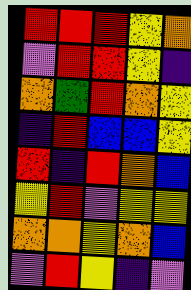[["red", "red", "red", "yellow", "orange"], ["violet", "red", "red", "yellow", "indigo"], ["orange", "green", "red", "orange", "yellow"], ["indigo", "red", "blue", "blue", "yellow"], ["red", "indigo", "red", "orange", "blue"], ["yellow", "red", "violet", "yellow", "yellow"], ["orange", "orange", "yellow", "orange", "blue"], ["violet", "red", "yellow", "indigo", "violet"]]